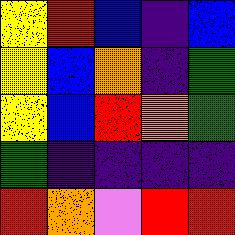[["yellow", "red", "blue", "indigo", "blue"], ["yellow", "blue", "orange", "indigo", "green"], ["yellow", "blue", "red", "orange", "green"], ["green", "indigo", "indigo", "indigo", "indigo"], ["red", "orange", "violet", "red", "red"]]